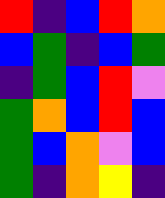[["red", "indigo", "blue", "red", "orange"], ["blue", "green", "indigo", "blue", "green"], ["indigo", "green", "blue", "red", "violet"], ["green", "orange", "blue", "red", "blue"], ["green", "blue", "orange", "violet", "blue"], ["green", "indigo", "orange", "yellow", "indigo"]]